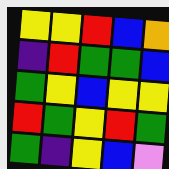[["yellow", "yellow", "red", "blue", "orange"], ["indigo", "red", "green", "green", "blue"], ["green", "yellow", "blue", "yellow", "yellow"], ["red", "green", "yellow", "red", "green"], ["green", "indigo", "yellow", "blue", "violet"]]